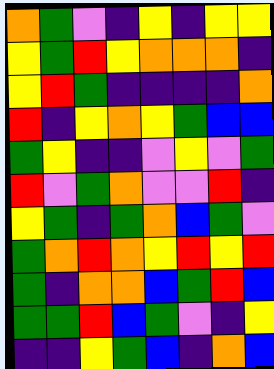[["orange", "green", "violet", "indigo", "yellow", "indigo", "yellow", "yellow"], ["yellow", "green", "red", "yellow", "orange", "orange", "orange", "indigo"], ["yellow", "red", "green", "indigo", "indigo", "indigo", "indigo", "orange"], ["red", "indigo", "yellow", "orange", "yellow", "green", "blue", "blue"], ["green", "yellow", "indigo", "indigo", "violet", "yellow", "violet", "green"], ["red", "violet", "green", "orange", "violet", "violet", "red", "indigo"], ["yellow", "green", "indigo", "green", "orange", "blue", "green", "violet"], ["green", "orange", "red", "orange", "yellow", "red", "yellow", "red"], ["green", "indigo", "orange", "orange", "blue", "green", "red", "blue"], ["green", "green", "red", "blue", "green", "violet", "indigo", "yellow"], ["indigo", "indigo", "yellow", "green", "blue", "indigo", "orange", "blue"]]